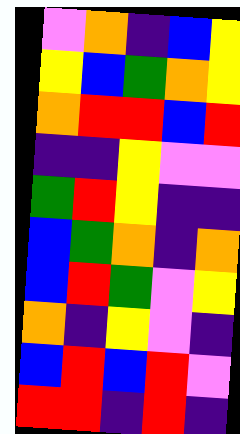[["violet", "orange", "indigo", "blue", "yellow"], ["yellow", "blue", "green", "orange", "yellow"], ["orange", "red", "red", "blue", "red"], ["indigo", "indigo", "yellow", "violet", "violet"], ["green", "red", "yellow", "indigo", "indigo"], ["blue", "green", "orange", "indigo", "orange"], ["blue", "red", "green", "violet", "yellow"], ["orange", "indigo", "yellow", "violet", "indigo"], ["blue", "red", "blue", "red", "violet"], ["red", "red", "indigo", "red", "indigo"]]